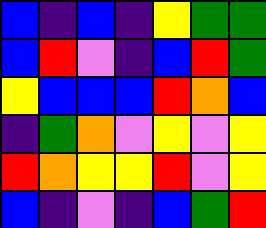[["blue", "indigo", "blue", "indigo", "yellow", "green", "green"], ["blue", "red", "violet", "indigo", "blue", "red", "green"], ["yellow", "blue", "blue", "blue", "red", "orange", "blue"], ["indigo", "green", "orange", "violet", "yellow", "violet", "yellow"], ["red", "orange", "yellow", "yellow", "red", "violet", "yellow"], ["blue", "indigo", "violet", "indigo", "blue", "green", "red"]]